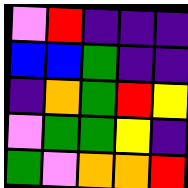[["violet", "red", "indigo", "indigo", "indigo"], ["blue", "blue", "green", "indigo", "indigo"], ["indigo", "orange", "green", "red", "yellow"], ["violet", "green", "green", "yellow", "indigo"], ["green", "violet", "orange", "orange", "red"]]